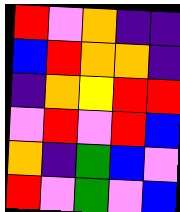[["red", "violet", "orange", "indigo", "indigo"], ["blue", "red", "orange", "orange", "indigo"], ["indigo", "orange", "yellow", "red", "red"], ["violet", "red", "violet", "red", "blue"], ["orange", "indigo", "green", "blue", "violet"], ["red", "violet", "green", "violet", "blue"]]